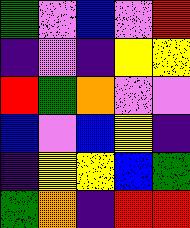[["green", "violet", "blue", "violet", "red"], ["indigo", "violet", "indigo", "yellow", "yellow"], ["red", "green", "orange", "violet", "violet"], ["blue", "violet", "blue", "yellow", "indigo"], ["indigo", "yellow", "yellow", "blue", "green"], ["green", "orange", "indigo", "red", "red"]]